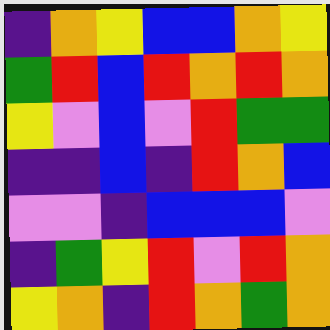[["indigo", "orange", "yellow", "blue", "blue", "orange", "yellow"], ["green", "red", "blue", "red", "orange", "red", "orange"], ["yellow", "violet", "blue", "violet", "red", "green", "green"], ["indigo", "indigo", "blue", "indigo", "red", "orange", "blue"], ["violet", "violet", "indigo", "blue", "blue", "blue", "violet"], ["indigo", "green", "yellow", "red", "violet", "red", "orange"], ["yellow", "orange", "indigo", "red", "orange", "green", "orange"]]